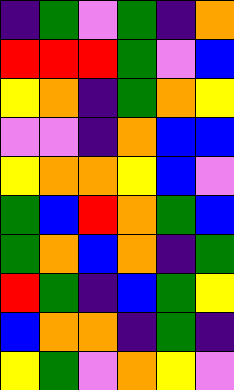[["indigo", "green", "violet", "green", "indigo", "orange"], ["red", "red", "red", "green", "violet", "blue"], ["yellow", "orange", "indigo", "green", "orange", "yellow"], ["violet", "violet", "indigo", "orange", "blue", "blue"], ["yellow", "orange", "orange", "yellow", "blue", "violet"], ["green", "blue", "red", "orange", "green", "blue"], ["green", "orange", "blue", "orange", "indigo", "green"], ["red", "green", "indigo", "blue", "green", "yellow"], ["blue", "orange", "orange", "indigo", "green", "indigo"], ["yellow", "green", "violet", "orange", "yellow", "violet"]]